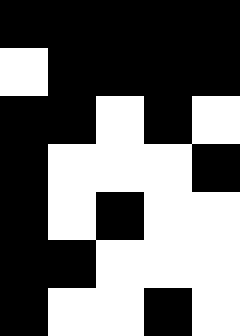[["black", "black", "black", "black", "black"], ["white", "black", "black", "black", "black"], ["black", "black", "white", "black", "white"], ["black", "white", "white", "white", "black"], ["black", "white", "black", "white", "white"], ["black", "black", "white", "white", "white"], ["black", "white", "white", "black", "white"]]